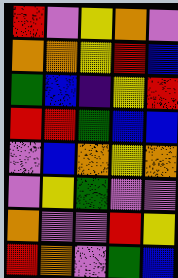[["red", "violet", "yellow", "orange", "violet"], ["orange", "orange", "yellow", "red", "blue"], ["green", "blue", "indigo", "yellow", "red"], ["red", "red", "green", "blue", "blue"], ["violet", "blue", "orange", "yellow", "orange"], ["violet", "yellow", "green", "violet", "violet"], ["orange", "violet", "violet", "red", "yellow"], ["red", "orange", "violet", "green", "blue"]]